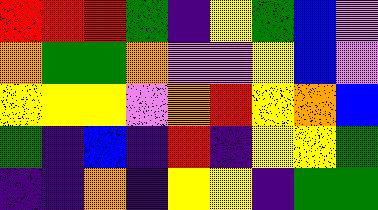[["red", "red", "red", "green", "indigo", "yellow", "green", "blue", "violet"], ["orange", "green", "green", "orange", "violet", "violet", "yellow", "blue", "violet"], ["yellow", "yellow", "yellow", "violet", "orange", "red", "yellow", "orange", "blue"], ["green", "indigo", "blue", "indigo", "red", "indigo", "yellow", "yellow", "green"], ["indigo", "indigo", "orange", "indigo", "yellow", "yellow", "indigo", "green", "green"]]